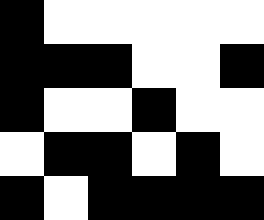[["black", "white", "white", "white", "white", "white"], ["black", "black", "black", "white", "white", "black"], ["black", "white", "white", "black", "white", "white"], ["white", "black", "black", "white", "black", "white"], ["black", "white", "black", "black", "black", "black"]]